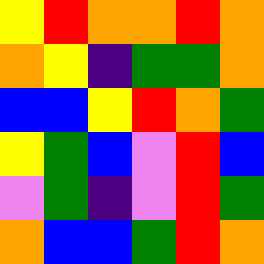[["yellow", "red", "orange", "orange", "red", "orange"], ["orange", "yellow", "indigo", "green", "green", "orange"], ["blue", "blue", "yellow", "red", "orange", "green"], ["yellow", "green", "blue", "violet", "red", "blue"], ["violet", "green", "indigo", "violet", "red", "green"], ["orange", "blue", "blue", "green", "red", "orange"]]